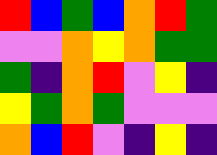[["red", "blue", "green", "blue", "orange", "red", "green"], ["violet", "violet", "orange", "yellow", "orange", "green", "green"], ["green", "indigo", "orange", "red", "violet", "yellow", "indigo"], ["yellow", "green", "orange", "green", "violet", "violet", "violet"], ["orange", "blue", "red", "violet", "indigo", "yellow", "indigo"]]